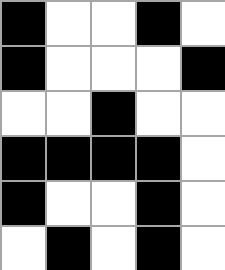[["black", "white", "white", "black", "white"], ["black", "white", "white", "white", "black"], ["white", "white", "black", "white", "white"], ["black", "black", "black", "black", "white"], ["black", "white", "white", "black", "white"], ["white", "black", "white", "black", "white"]]